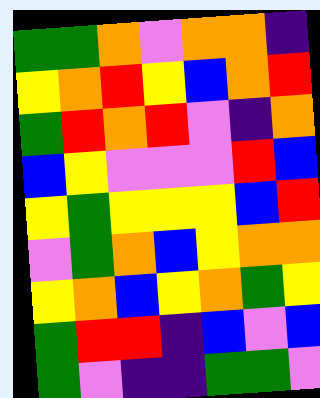[["green", "green", "orange", "violet", "orange", "orange", "indigo"], ["yellow", "orange", "red", "yellow", "blue", "orange", "red"], ["green", "red", "orange", "red", "violet", "indigo", "orange"], ["blue", "yellow", "violet", "violet", "violet", "red", "blue"], ["yellow", "green", "yellow", "yellow", "yellow", "blue", "red"], ["violet", "green", "orange", "blue", "yellow", "orange", "orange"], ["yellow", "orange", "blue", "yellow", "orange", "green", "yellow"], ["green", "red", "red", "indigo", "blue", "violet", "blue"], ["green", "violet", "indigo", "indigo", "green", "green", "violet"]]